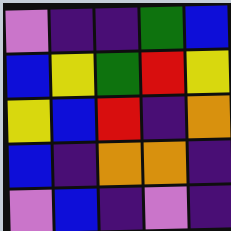[["violet", "indigo", "indigo", "green", "blue"], ["blue", "yellow", "green", "red", "yellow"], ["yellow", "blue", "red", "indigo", "orange"], ["blue", "indigo", "orange", "orange", "indigo"], ["violet", "blue", "indigo", "violet", "indigo"]]